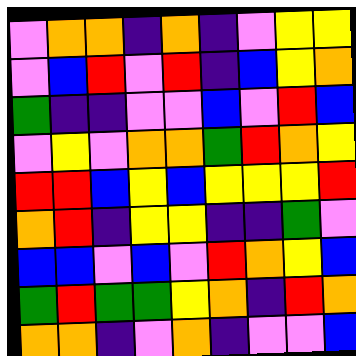[["violet", "orange", "orange", "indigo", "orange", "indigo", "violet", "yellow", "yellow"], ["violet", "blue", "red", "violet", "red", "indigo", "blue", "yellow", "orange"], ["green", "indigo", "indigo", "violet", "violet", "blue", "violet", "red", "blue"], ["violet", "yellow", "violet", "orange", "orange", "green", "red", "orange", "yellow"], ["red", "red", "blue", "yellow", "blue", "yellow", "yellow", "yellow", "red"], ["orange", "red", "indigo", "yellow", "yellow", "indigo", "indigo", "green", "violet"], ["blue", "blue", "violet", "blue", "violet", "red", "orange", "yellow", "blue"], ["green", "red", "green", "green", "yellow", "orange", "indigo", "red", "orange"], ["orange", "orange", "indigo", "violet", "orange", "indigo", "violet", "violet", "blue"]]